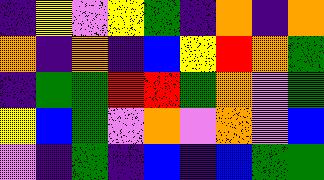[["indigo", "yellow", "violet", "yellow", "green", "indigo", "orange", "indigo", "orange"], ["orange", "indigo", "orange", "indigo", "blue", "yellow", "red", "orange", "green"], ["indigo", "green", "green", "red", "red", "green", "orange", "violet", "green"], ["yellow", "blue", "green", "violet", "orange", "violet", "orange", "violet", "blue"], ["violet", "indigo", "green", "indigo", "blue", "indigo", "blue", "green", "green"]]